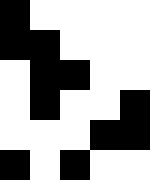[["black", "white", "white", "white", "white"], ["black", "black", "white", "white", "white"], ["white", "black", "black", "white", "white"], ["white", "black", "white", "white", "black"], ["white", "white", "white", "black", "black"], ["black", "white", "black", "white", "white"]]